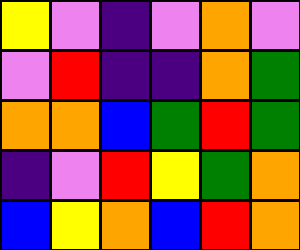[["yellow", "violet", "indigo", "violet", "orange", "violet"], ["violet", "red", "indigo", "indigo", "orange", "green"], ["orange", "orange", "blue", "green", "red", "green"], ["indigo", "violet", "red", "yellow", "green", "orange"], ["blue", "yellow", "orange", "blue", "red", "orange"]]